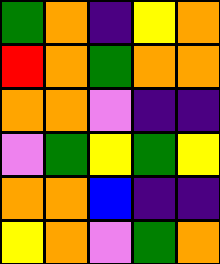[["green", "orange", "indigo", "yellow", "orange"], ["red", "orange", "green", "orange", "orange"], ["orange", "orange", "violet", "indigo", "indigo"], ["violet", "green", "yellow", "green", "yellow"], ["orange", "orange", "blue", "indigo", "indigo"], ["yellow", "orange", "violet", "green", "orange"]]